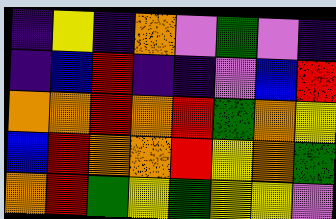[["indigo", "yellow", "indigo", "orange", "violet", "green", "violet", "indigo"], ["indigo", "blue", "red", "indigo", "indigo", "violet", "blue", "red"], ["orange", "orange", "red", "orange", "red", "green", "orange", "yellow"], ["blue", "red", "orange", "orange", "red", "yellow", "orange", "green"], ["orange", "red", "green", "yellow", "green", "yellow", "yellow", "violet"]]